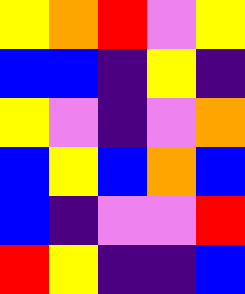[["yellow", "orange", "red", "violet", "yellow"], ["blue", "blue", "indigo", "yellow", "indigo"], ["yellow", "violet", "indigo", "violet", "orange"], ["blue", "yellow", "blue", "orange", "blue"], ["blue", "indigo", "violet", "violet", "red"], ["red", "yellow", "indigo", "indigo", "blue"]]